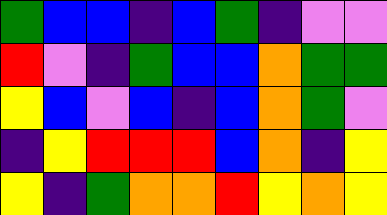[["green", "blue", "blue", "indigo", "blue", "green", "indigo", "violet", "violet"], ["red", "violet", "indigo", "green", "blue", "blue", "orange", "green", "green"], ["yellow", "blue", "violet", "blue", "indigo", "blue", "orange", "green", "violet"], ["indigo", "yellow", "red", "red", "red", "blue", "orange", "indigo", "yellow"], ["yellow", "indigo", "green", "orange", "orange", "red", "yellow", "orange", "yellow"]]